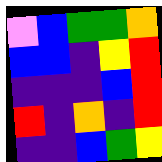[["violet", "blue", "green", "green", "orange"], ["blue", "blue", "indigo", "yellow", "red"], ["indigo", "indigo", "indigo", "blue", "red"], ["red", "indigo", "orange", "indigo", "red"], ["indigo", "indigo", "blue", "green", "yellow"]]